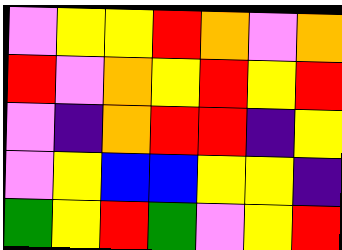[["violet", "yellow", "yellow", "red", "orange", "violet", "orange"], ["red", "violet", "orange", "yellow", "red", "yellow", "red"], ["violet", "indigo", "orange", "red", "red", "indigo", "yellow"], ["violet", "yellow", "blue", "blue", "yellow", "yellow", "indigo"], ["green", "yellow", "red", "green", "violet", "yellow", "red"]]